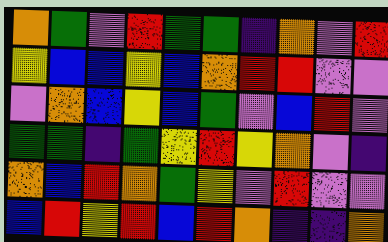[["orange", "green", "violet", "red", "green", "green", "indigo", "orange", "violet", "red"], ["yellow", "blue", "blue", "yellow", "blue", "orange", "red", "red", "violet", "violet"], ["violet", "orange", "blue", "yellow", "blue", "green", "violet", "blue", "red", "violet"], ["green", "green", "indigo", "green", "yellow", "red", "yellow", "orange", "violet", "indigo"], ["orange", "blue", "red", "orange", "green", "yellow", "violet", "red", "violet", "violet"], ["blue", "red", "yellow", "red", "blue", "red", "orange", "indigo", "indigo", "orange"]]